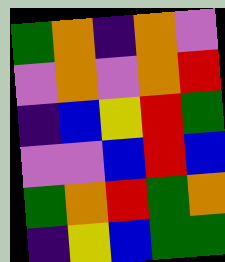[["green", "orange", "indigo", "orange", "violet"], ["violet", "orange", "violet", "orange", "red"], ["indigo", "blue", "yellow", "red", "green"], ["violet", "violet", "blue", "red", "blue"], ["green", "orange", "red", "green", "orange"], ["indigo", "yellow", "blue", "green", "green"]]